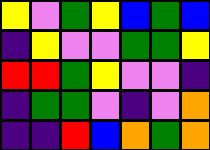[["yellow", "violet", "green", "yellow", "blue", "green", "blue"], ["indigo", "yellow", "violet", "violet", "green", "green", "yellow"], ["red", "red", "green", "yellow", "violet", "violet", "indigo"], ["indigo", "green", "green", "violet", "indigo", "violet", "orange"], ["indigo", "indigo", "red", "blue", "orange", "green", "orange"]]